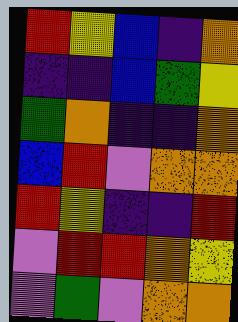[["red", "yellow", "blue", "indigo", "orange"], ["indigo", "indigo", "blue", "green", "yellow"], ["green", "orange", "indigo", "indigo", "orange"], ["blue", "red", "violet", "orange", "orange"], ["red", "yellow", "indigo", "indigo", "red"], ["violet", "red", "red", "orange", "yellow"], ["violet", "green", "violet", "orange", "orange"]]